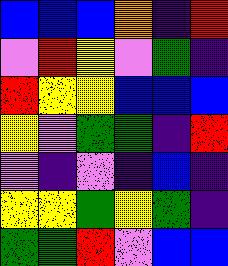[["blue", "blue", "blue", "orange", "indigo", "red"], ["violet", "red", "yellow", "violet", "green", "indigo"], ["red", "yellow", "yellow", "blue", "blue", "blue"], ["yellow", "violet", "green", "green", "indigo", "red"], ["violet", "indigo", "violet", "indigo", "blue", "indigo"], ["yellow", "yellow", "green", "yellow", "green", "indigo"], ["green", "green", "red", "violet", "blue", "blue"]]